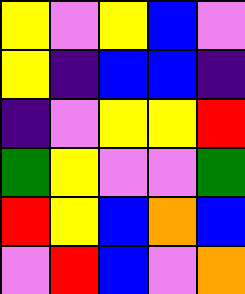[["yellow", "violet", "yellow", "blue", "violet"], ["yellow", "indigo", "blue", "blue", "indigo"], ["indigo", "violet", "yellow", "yellow", "red"], ["green", "yellow", "violet", "violet", "green"], ["red", "yellow", "blue", "orange", "blue"], ["violet", "red", "blue", "violet", "orange"]]